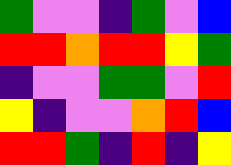[["green", "violet", "violet", "indigo", "green", "violet", "blue"], ["red", "red", "orange", "red", "red", "yellow", "green"], ["indigo", "violet", "violet", "green", "green", "violet", "red"], ["yellow", "indigo", "violet", "violet", "orange", "red", "blue"], ["red", "red", "green", "indigo", "red", "indigo", "yellow"]]